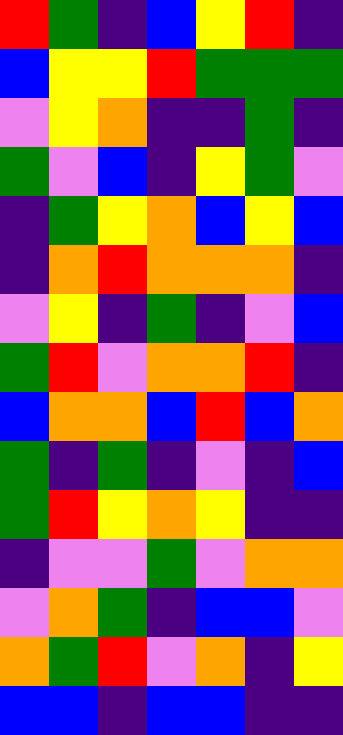[["red", "green", "indigo", "blue", "yellow", "red", "indigo"], ["blue", "yellow", "yellow", "red", "green", "green", "green"], ["violet", "yellow", "orange", "indigo", "indigo", "green", "indigo"], ["green", "violet", "blue", "indigo", "yellow", "green", "violet"], ["indigo", "green", "yellow", "orange", "blue", "yellow", "blue"], ["indigo", "orange", "red", "orange", "orange", "orange", "indigo"], ["violet", "yellow", "indigo", "green", "indigo", "violet", "blue"], ["green", "red", "violet", "orange", "orange", "red", "indigo"], ["blue", "orange", "orange", "blue", "red", "blue", "orange"], ["green", "indigo", "green", "indigo", "violet", "indigo", "blue"], ["green", "red", "yellow", "orange", "yellow", "indigo", "indigo"], ["indigo", "violet", "violet", "green", "violet", "orange", "orange"], ["violet", "orange", "green", "indigo", "blue", "blue", "violet"], ["orange", "green", "red", "violet", "orange", "indigo", "yellow"], ["blue", "blue", "indigo", "blue", "blue", "indigo", "indigo"]]